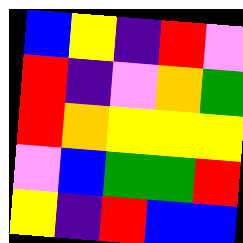[["blue", "yellow", "indigo", "red", "violet"], ["red", "indigo", "violet", "orange", "green"], ["red", "orange", "yellow", "yellow", "yellow"], ["violet", "blue", "green", "green", "red"], ["yellow", "indigo", "red", "blue", "blue"]]